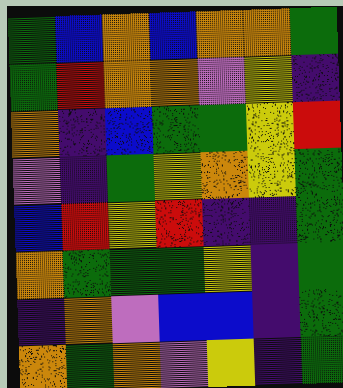[["green", "blue", "orange", "blue", "orange", "orange", "green"], ["green", "red", "orange", "orange", "violet", "yellow", "indigo"], ["orange", "indigo", "blue", "green", "green", "yellow", "red"], ["violet", "indigo", "green", "yellow", "orange", "yellow", "green"], ["blue", "red", "yellow", "red", "indigo", "indigo", "green"], ["orange", "green", "green", "green", "yellow", "indigo", "green"], ["indigo", "orange", "violet", "blue", "blue", "indigo", "green"], ["orange", "green", "orange", "violet", "yellow", "indigo", "green"]]